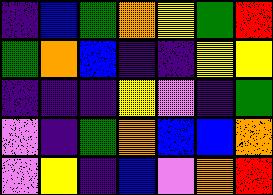[["indigo", "blue", "green", "orange", "yellow", "green", "red"], ["green", "orange", "blue", "indigo", "indigo", "yellow", "yellow"], ["indigo", "indigo", "indigo", "yellow", "violet", "indigo", "green"], ["violet", "indigo", "green", "orange", "blue", "blue", "orange"], ["violet", "yellow", "indigo", "blue", "violet", "orange", "red"]]